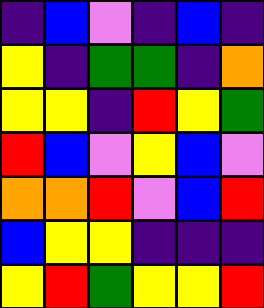[["indigo", "blue", "violet", "indigo", "blue", "indigo"], ["yellow", "indigo", "green", "green", "indigo", "orange"], ["yellow", "yellow", "indigo", "red", "yellow", "green"], ["red", "blue", "violet", "yellow", "blue", "violet"], ["orange", "orange", "red", "violet", "blue", "red"], ["blue", "yellow", "yellow", "indigo", "indigo", "indigo"], ["yellow", "red", "green", "yellow", "yellow", "red"]]